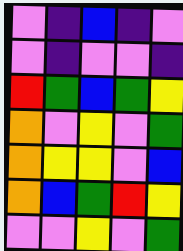[["violet", "indigo", "blue", "indigo", "violet"], ["violet", "indigo", "violet", "violet", "indigo"], ["red", "green", "blue", "green", "yellow"], ["orange", "violet", "yellow", "violet", "green"], ["orange", "yellow", "yellow", "violet", "blue"], ["orange", "blue", "green", "red", "yellow"], ["violet", "violet", "yellow", "violet", "green"]]